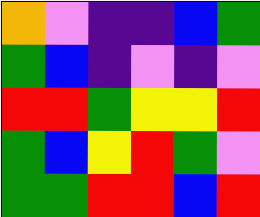[["orange", "violet", "indigo", "indigo", "blue", "green"], ["green", "blue", "indigo", "violet", "indigo", "violet"], ["red", "red", "green", "yellow", "yellow", "red"], ["green", "blue", "yellow", "red", "green", "violet"], ["green", "green", "red", "red", "blue", "red"]]